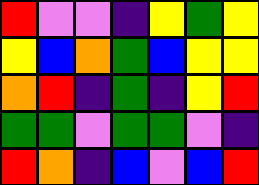[["red", "violet", "violet", "indigo", "yellow", "green", "yellow"], ["yellow", "blue", "orange", "green", "blue", "yellow", "yellow"], ["orange", "red", "indigo", "green", "indigo", "yellow", "red"], ["green", "green", "violet", "green", "green", "violet", "indigo"], ["red", "orange", "indigo", "blue", "violet", "blue", "red"]]